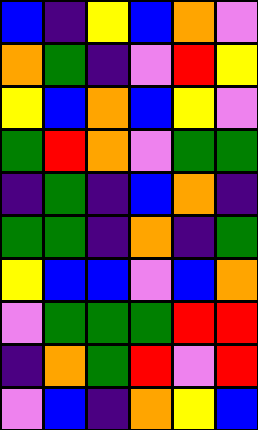[["blue", "indigo", "yellow", "blue", "orange", "violet"], ["orange", "green", "indigo", "violet", "red", "yellow"], ["yellow", "blue", "orange", "blue", "yellow", "violet"], ["green", "red", "orange", "violet", "green", "green"], ["indigo", "green", "indigo", "blue", "orange", "indigo"], ["green", "green", "indigo", "orange", "indigo", "green"], ["yellow", "blue", "blue", "violet", "blue", "orange"], ["violet", "green", "green", "green", "red", "red"], ["indigo", "orange", "green", "red", "violet", "red"], ["violet", "blue", "indigo", "orange", "yellow", "blue"]]